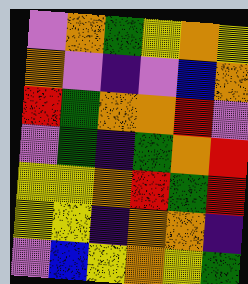[["violet", "orange", "green", "yellow", "orange", "yellow"], ["orange", "violet", "indigo", "violet", "blue", "orange"], ["red", "green", "orange", "orange", "red", "violet"], ["violet", "green", "indigo", "green", "orange", "red"], ["yellow", "yellow", "orange", "red", "green", "red"], ["yellow", "yellow", "indigo", "orange", "orange", "indigo"], ["violet", "blue", "yellow", "orange", "yellow", "green"]]